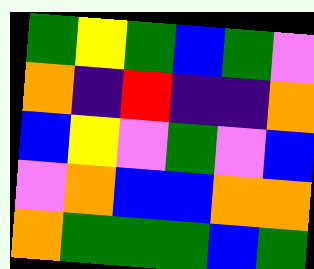[["green", "yellow", "green", "blue", "green", "violet"], ["orange", "indigo", "red", "indigo", "indigo", "orange"], ["blue", "yellow", "violet", "green", "violet", "blue"], ["violet", "orange", "blue", "blue", "orange", "orange"], ["orange", "green", "green", "green", "blue", "green"]]